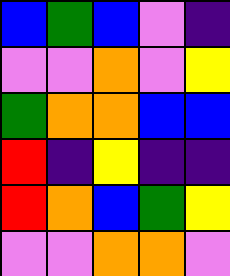[["blue", "green", "blue", "violet", "indigo"], ["violet", "violet", "orange", "violet", "yellow"], ["green", "orange", "orange", "blue", "blue"], ["red", "indigo", "yellow", "indigo", "indigo"], ["red", "orange", "blue", "green", "yellow"], ["violet", "violet", "orange", "orange", "violet"]]